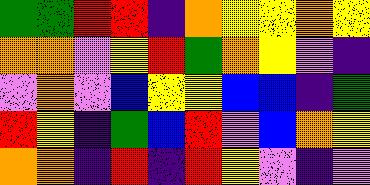[["green", "green", "red", "red", "indigo", "orange", "yellow", "yellow", "orange", "yellow"], ["orange", "orange", "violet", "yellow", "red", "green", "orange", "yellow", "violet", "indigo"], ["violet", "orange", "violet", "blue", "yellow", "yellow", "blue", "blue", "indigo", "green"], ["red", "yellow", "indigo", "green", "blue", "red", "violet", "blue", "orange", "yellow"], ["orange", "orange", "indigo", "red", "indigo", "red", "yellow", "violet", "indigo", "violet"]]